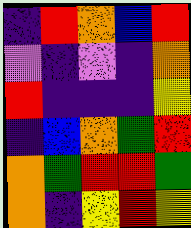[["indigo", "red", "orange", "blue", "red"], ["violet", "indigo", "violet", "indigo", "orange"], ["red", "indigo", "indigo", "indigo", "yellow"], ["indigo", "blue", "orange", "green", "red"], ["orange", "green", "red", "red", "green"], ["orange", "indigo", "yellow", "red", "yellow"]]